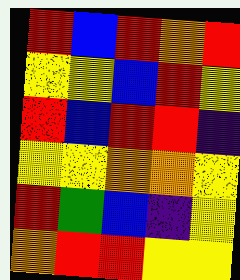[["red", "blue", "red", "orange", "red"], ["yellow", "yellow", "blue", "red", "yellow"], ["red", "blue", "red", "red", "indigo"], ["yellow", "yellow", "orange", "orange", "yellow"], ["red", "green", "blue", "indigo", "yellow"], ["orange", "red", "red", "yellow", "yellow"]]